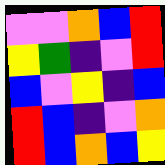[["violet", "violet", "orange", "blue", "red"], ["yellow", "green", "indigo", "violet", "red"], ["blue", "violet", "yellow", "indigo", "blue"], ["red", "blue", "indigo", "violet", "orange"], ["red", "blue", "orange", "blue", "yellow"]]